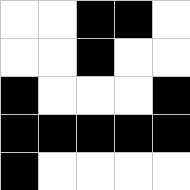[["white", "white", "black", "black", "white"], ["white", "white", "black", "white", "white"], ["black", "white", "white", "white", "black"], ["black", "black", "black", "black", "black"], ["black", "white", "white", "white", "white"]]